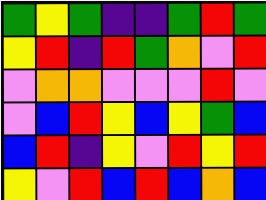[["green", "yellow", "green", "indigo", "indigo", "green", "red", "green"], ["yellow", "red", "indigo", "red", "green", "orange", "violet", "red"], ["violet", "orange", "orange", "violet", "violet", "violet", "red", "violet"], ["violet", "blue", "red", "yellow", "blue", "yellow", "green", "blue"], ["blue", "red", "indigo", "yellow", "violet", "red", "yellow", "red"], ["yellow", "violet", "red", "blue", "red", "blue", "orange", "blue"]]